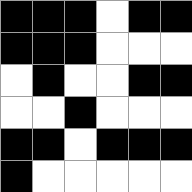[["black", "black", "black", "white", "black", "black"], ["black", "black", "black", "white", "white", "white"], ["white", "black", "white", "white", "black", "black"], ["white", "white", "black", "white", "white", "white"], ["black", "black", "white", "black", "black", "black"], ["black", "white", "white", "white", "white", "white"]]